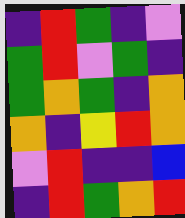[["indigo", "red", "green", "indigo", "violet"], ["green", "red", "violet", "green", "indigo"], ["green", "orange", "green", "indigo", "orange"], ["orange", "indigo", "yellow", "red", "orange"], ["violet", "red", "indigo", "indigo", "blue"], ["indigo", "red", "green", "orange", "red"]]